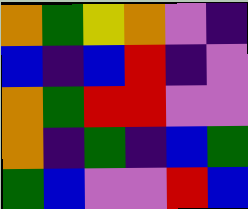[["orange", "green", "yellow", "orange", "violet", "indigo"], ["blue", "indigo", "blue", "red", "indigo", "violet"], ["orange", "green", "red", "red", "violet", "violet"], ["orange", "indigo", "green", "indigo", "blue", "green"], ["green", "blue", "violet", "violet", "red", "blue"]]